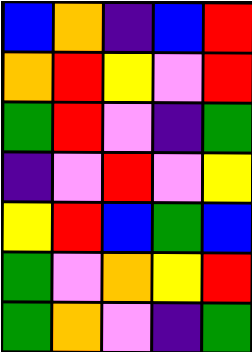[["blue", "orange", "indigo", "blue", "red"], ["orange", "red", "yellow", "violet", "red"], ["green", "red", "violet", "indigo", "green"], ["indigo", "violet", "red", "violet", "yellow"], ["yellow", "red", "blue", "green", "blue"], ["green", "violet", "orange", "yellow", "red"], ["green", "orange", "violet", "indigo", "green"]]